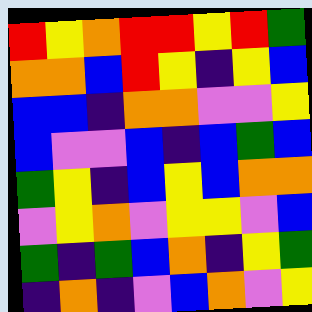[["red", "yellow", "orange", "red", "red", "yellow", "red", "green"], ["orange", "orange", "blue", "red", "yellow", "indigo", "yellow", "blue"], ["blue", "blue", "indigo", "orange", "orange", "violet", "violet", "yellow"], ["blue", "violet", "violet", "blue", "indigo", "blue", "green", "blue"], ["green", "yellow", "indigo", "blue", "yellow", "blue", "orange", "orange"], ["violet", "yellow", "orange", "violet", "yellow", "yellow", "violet", "blue"], ["green", "indigo", "green", "blue", "orange", "indigo", "yellow", "green"], ["indigo", "orange", "indigo", "violet", "blue", "orange", "violet", "yellow"]]